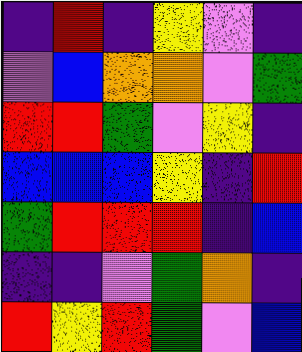[["indigo", "red", "indigo", "yellow", "violet", "indigo"], ["violet", "blue", "orange", "orange", "violet", "green"], ["red", "red", "green", "violet", "yellow", "indigo"], ["blue", "blue", "blue", "yellow", "indigo", "red"], ["green", "red", "red", "red", "indigo", "blue"], ["indigo", "indigo", "violet", "green", "orange", "indigo"], ["red", "yellow", "red", "green", "violet", "blue"]]